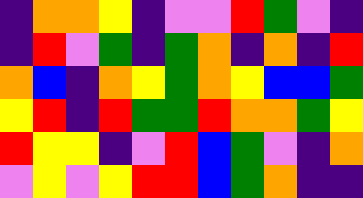[["indigo", "orange", "orange", "yellow", "indigo", "violet", "violet", "red", "green", "violet", "indigo"], ["indigo", "red", "violet", "green", "indigo", "green", "orange", "indigo", "orange", "indigo", "red"], ["orange", "blue", "indigo", "orange", "yellow", "green", "orange", "yellow", "blue", "blue", "green"], ["yellow", "red", "indigo", "red", "green", "green", "red", "orange", "orange", "green", "yellow"], ["red", "yellow", "yellow", "indigo", "violet", "red", "blue", "green", "violet", "indigo", "orange"], ["violet", "yellow", "violet", "yellow", "red", "red", "blue", "green", "orange", "indigo", "indigo"]]